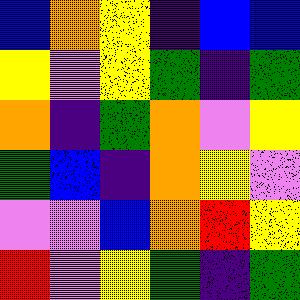[["blue", "orange", "yellow", "indigo", "blue", "blue"], ["yellow", "violet", "yellow", "green", "indigo", "green"], ["orange", "indigo", "green", "orange", "violet", "yellow"], ["green", "blue", "indigo", "orange", "yellow", "violet"], ["violet", "violet", "blue", "orange", "red", "yellow"], ["red", "violet", "yellow", "green", "indigo", "green"]]